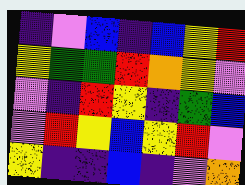[["indigo", "violet", "blue", "indigo", "blue", "yellow", "red"], ["yellow", "green", "green", "red", "orange", "yellow", "violet"], ["violet", "indigo", "red", "yellow", "indigo", "green", "blue"], ["violet", "red", "yellow", "blue", "yellow", "red", "violet"], ["yellow", "indigo", "indigo", "blue", "indigo", "violet", "orange"]]